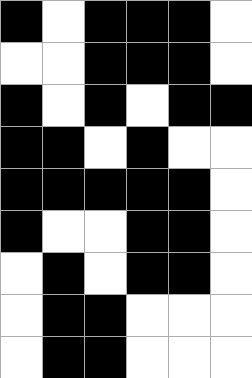[["black", "white", "black", "black", "black", "white"], ["white", "white", "black", "black", "black", "white"], ["black", "white", "black", "white", "black", "black"], ["black", "black", "white", "black", "white", "white"], ["black", "black", "black", "black", "black", "white"], ["black", "white", "white", "black", "black", "white"], ["white", "black", "white", "black", "black", "white"], ["white", "black", "black", "white", "white", "white"], ["white", "black", "black", "white", "white", "white"]]